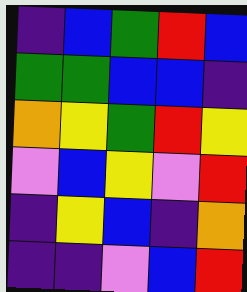[["indigo", "blue", "green", "red", "blue"], ["green", "green", "blue", "blue", "indigo"], ["orange", "yellow", "green", "red", "yellow"], ["violet", "blue", "yellow", "violet", "red"], ["indigo", "yellow", "blue", "indigo", "orange"], ["indigo", "indigo", "violet", "blue", "red"]]